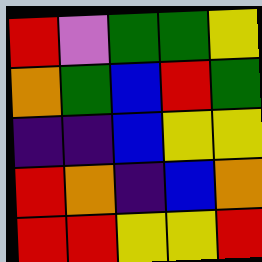[["red", "violet", "green", "green", "yellow"], ["orange", "green", "blue", "red", "green"], ["indigo", "indigo", "blue", "yellow", "yellow"], ["red", "orange", "indigo", "blue", "orange"], ["red", "red", "yellow", "yellow", "red"]]